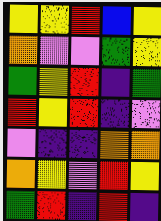[["yellow", "yellow", "red", "blue", "yellow"], ["orange", "violet", "violet", "green", "yellow"], ["green", "yellow", "red", "indigo", "green"], ["red", "yellow", "red", "indigo", "violet"], ["violet", "indigo", "indigo", "orange", "orange"], ["orange", "yellow", "violet", "red", "yellow"], ["green", "red", "indigo", "red", "indigo"]]